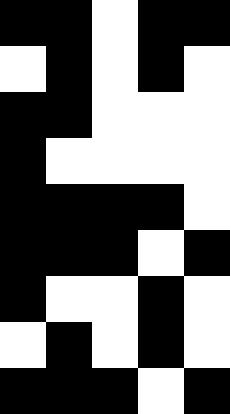[["black", "black", "white", "black", "black"], ["white", "black", "white", "black", "white"], ["black", "black", "white", "white", "white"], ["black", "white", "white", "white", "white"], ["black", "black", "black", "black", "white"], ["black", "black", "black", "white", "black"], ["black", "white", "white", "black", "white"], ["white", "black", "white", "black", "white"], ["black", "black", "black", "white", "black"]]